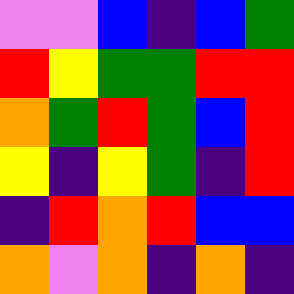[["violet", "violet", "blue", "indigo", "blue", "green"], ["red", "yellow", "green", "green", "red", "red"], ["orange", "green", "red", "green", "blue", "red"], ["yellow", "indigo", "yellow", "green", "indigo", "red"], ["indigo", "red", "orange", "red", "blue", "blue"], ["orange", "violet", "orange", "indigo", "orange", "indigo"]]